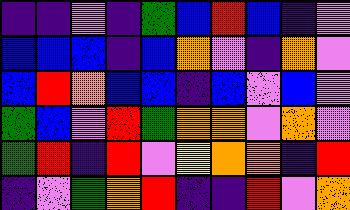[["indigo", "indigo", "violet", "indigo", "green", "blue", "red", "blue", "indigo", "violet"], ["blue", "blue", "blue", "indigo", "blue", "orange", "violet", "indigo", "orange", "violet"], ["blue", "red", "orange", "blue", "blue", "indigo", "blue", "violet", "blue", "violet"], ["green", "blue", "violet", "red", "green", "orange", "orange", "violet", "orange", "violet"], ["green", "red", "indigo", "red", "violet", "yellow", "orange", "orange", "indigo", "red"], ["indigo", "violet", "green", "orange", "red", "indigo", "indigo", "red", "violet", "orange"]]